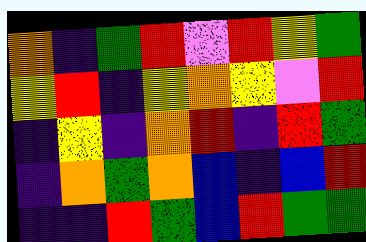[["orange", "indigo", "green", "red", "violet", "red", "yellow", "green"], ["yellow", "red", "indigo", "yellow", "orange", "yellow", "violet", "red"], ["indigo", "yellow", "indigo", "orange", "red", "indigo", "red", "green"], ["indigo", "orange", "green", "orange", "blue", "indigo", "blue", "red"], ["indigo", "indigo", "red", "green", "blue", "red", "green", "green"]]